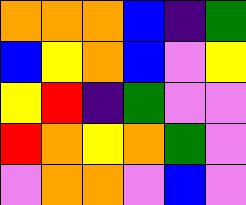[["orange", "orange", "orange", "blue", "indigo", "green"], ["blue", "yellow", "orange", "blue", "violet", "yellow"], ["yellow", "red", "indigo", "green", "violet", "violet"], ["red", "orange", "yellow", "orange", "green", "violet"], ["violet", "orange", "orange", "violet", "blue", "violet"]]